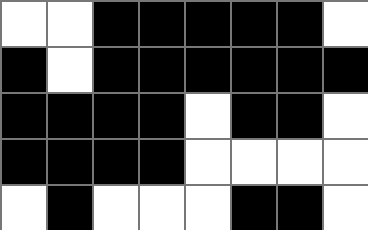[["white", "white", "black", "black", "black", "black", "black", "white"], ["black", "white", "black", "black", "black", "black", "black", "black"], ["black", "black", "black", "black", "white", "black", "black", "white"], ["black", "black", "black", "black", "white", "white", "white", "white"], ["white", "black", "white", "white", "white", "black", "black", "white"]]